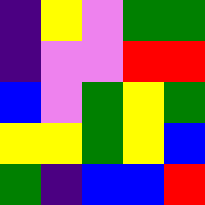[["indigo", "yellow", "violet", "green", "green"], ["indigo", "violet", "violet", "red", "red"], ["blue", "violet", "green", "yellow", "green"], ["yellow", "yellow", "green", "yellow", "blue"], ["green", "indigo", "blue", "blue", "red"]]